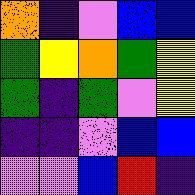[["orange", "indigo", "violet", "blue", "blue"], ["green", "yellow", "orange", "green", "yellow"], ["green", "indigo", "green", "violet", "yellow"], ["indigo", "indigo", "violet", "blue", "blue"], ["violet", "violet", "blue", "red", "indigo"]]